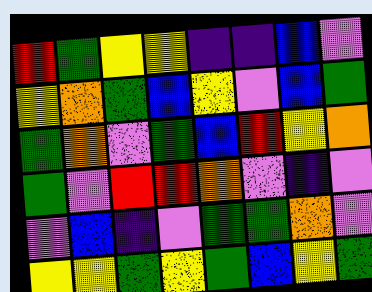[["red", "green", "yellow", "yellow", "indigo", "indigo", "blue", "violet"], ["yellow", "orange", "green", "blue", "yellow", "violet", "blue", "green"], ["green", "orange", "violet", "green", "blue", "red", "yellow", "orange"], ["green", "violet", "red", "red", "orange", "violet", "indigo", "violet"], ["violet", "blue", "indigo", "violet", "green", "green", "orange", "violet"], ["yellow", "yellow", "green", "yellow", "green", "blue", "yellow", "green"]]